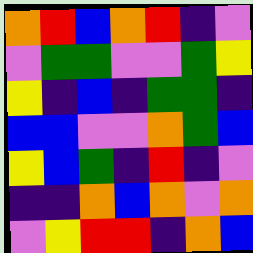[["orange", "red", "blue", "orange", "red", "indigo", "violet"], ["violet", "green", "green", "violet", "violet", "green", "yellow"], ["yellow", "indigo", "blue", "indigo", "green", "green", "indigo"], ["blue", "blue", "violet", "violet", "orange", "green", "blue"], ["yellow", "blue", "green", "indigo", "red", "indigo", "violet"], ["indigo", "indigo", "orange", "blue", "orange", "violet", "orange"], ["violet", "yellow", "red", "red", "indigo", "orange", "blue"]]